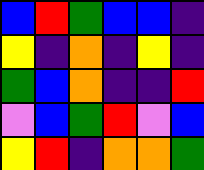[["blue", "red", "green", "blue", "blue", "indigo"], ["yellow", "indigo", "orange", "indigo", "yellow", "indigo"], ["green", "blue", "orange", "indigo", "indigo", "red"], ["violet", "blue", "green", "red", "violet", "blue"], ["yellow", "red", "indigo", "orange", "orange", "green"]]